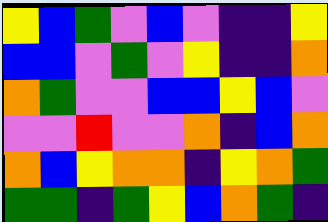[["yellow", "blue", "green", "violet", "blue", "violet", "indigo", "indigo", "yellow"], ["blue", "blue", "violet", "green", "violet", "yellow", "indigo", "indigo", "orange"], ["orange", "green", "violet", "violet", "blue", "blue", "yellow", "blue", "violet"], ["violet", "violet", "red", "violet", "violet", "orange", "indigo", "blue", "orange"], ["orange", "blue", "yellow", "orange", "orange", "indigo", "yellow", "orange", "green"], ["green", "green", "indigo", "green", "yellow", "blue", "orange", "green", "indigo"]]